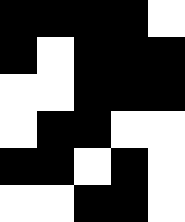[["black", "black", "black", "black", "white"], ["black", "white", "black", "black", "black"], ["white", "white", "black", "black", "black"], ["white", "black", "black", "white", "white"], ["black", "black", "white", "black", "white"], ["white", "white", "black", "black", "white"]]